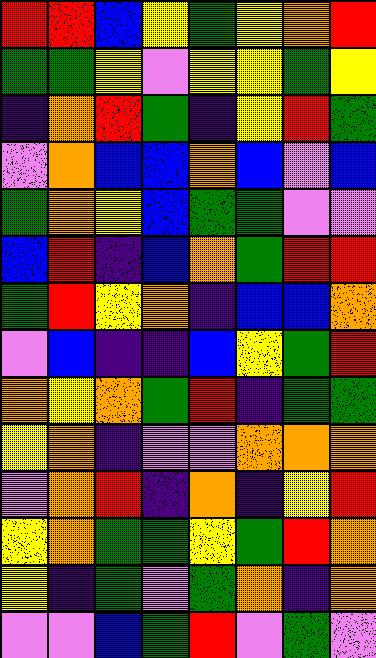[["red", "red", "blue", "yellow", "green", "yellow", "orange", "red"], ["green", "green", "yellow", "violet", "yellow", "yellow", "green", "yellow"], ["indigo", "orange", "red", "green", "indigo", "yellow", "red", "green"], ["violet", "orange", "blue", "blue", "orange", "blue", "violet", "blue"], ["green", "orange", "yellow", "blue", "green", "green", "violet", "violet"], ["blue", "red", "indigo", "blue", "orange", "green", "red", "red"], ["green", "red", "yellow", "orange", "indigo", "blue", "blue", "orange"], ["violet", "blue", "indigo", "indigo", "blue", "yellow", "green", "red"], ["orange", "yellow", "orange", "green", "red", "indigo", "green", "green"], ["yellow", "orange", "indigo", "violet", "violet", "orange", "orange", "orange"], ["violet", "orange", "red", "indigo", "orange", "indigo", "yellow", "red"], ["yellow", "orange", "green", "green", "yellow", "green", "red", "orange"], ["yellow", "indigo", "green", "violet", "green", "orange", "indigo", "orange"], ["violet", "violet", "blue", "green", "red", "violet", "green", "violet"]]